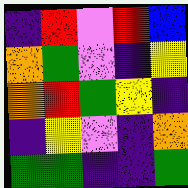[["indigo", "red", "violet", "red", "blue"], ["orange", "green", "violet", "indigo", "yellow"], ["orange", "red", "green", "yellow", "indigo"], ["indigo", "yellow", "violet", "indigo", "orange"], ["green", "green", "indigo", "indigo", "green"]]